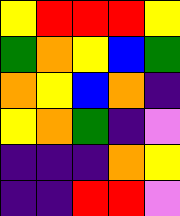[["yellow", "red", "red", "red", "yellow"], ["green", "orange", "yellow", "blue", "green"], ["orange", "yellow", "blue", "orange", "indigo"], ["yellow", "orange", "green", "indigo", "violet"], ["indigo", "indigo", "indigo", "orange", "yellow"], ["indigo", "indigo", "red", "red", "violet"]]